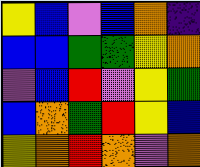[["yellow", "blue", "violet", "blue", "orange", "indigo"], ["blue", "blue", "green", "green", "yellow", "orange"], ["violet", "blue", "red", "violet", "yellow", "green"], ["blue", "orange", "green", "red", "yellow", "blue"], ["yellow", "orange", "red", "orange", "violet", "orange"]]